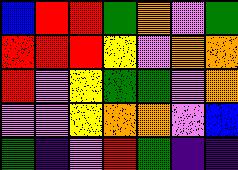[["blue", "red", "red", "green", "orange", "violet", "green"], ["red", "red", "red", "yellow", "violet", "orange", "orange"], ["red", "violet", "yellow", "green", "green", "violet", "orange"], ["violet", "violet", "yellow", "orange", "orange", "violet", "blue"], ["green", "indigo", "violet", "red", "green", "indigo", "indigo"]]